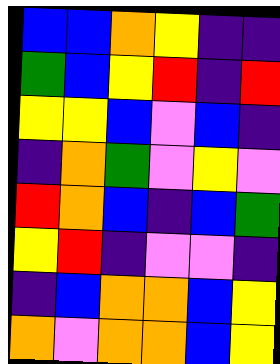[["blue", "blue", "orange", "yellow", "indigo", "indigo"], ["green", "blue", "yellow", "red", "indigo", "red"], ["yellow", "yellow", "blue", "violet", "blue", "indigo"], ["indigo", "orange", "green", "violet", "yellow", "violet"], ["red", "orange", "blue", "indigo", "blue", "green"], ["yellow", "red", "indigo", "violet", "violet", "indigo"], ["indigo", "blue", "orange", "orange", "blue", "yellow"], ["orange", "violet", "orange", "orange", "blue", "yellow"]]